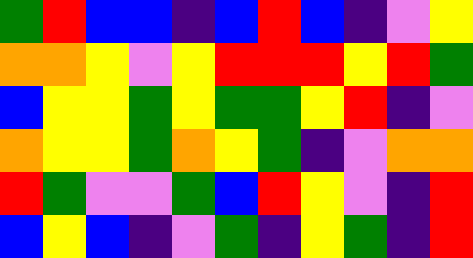[["green", "red", "blue", "blue", "indigo", "blue", "red", "blue", "indigo", "violet", "yellow"], ["orange", "orange", "yellow", "violet", "yellow", "red", "red", "red", "yellow", "red", "green"], ["blue", "yellow", "yellow", "green", "yellow", "green", "green", "yellow", "red", "indigo", "violet"], ["orange", "yellow", "yellow", "green", "orange", "yellow", "green", "indigo", "violet", "orange", "orange"], ["red", "green", "violet", "violet", "green", "blue", "red", "yellow", "violet", "indigo", "red"], ["blue", "yellow", "blue", "indigo", "violet", "green", "indigo", "yellow", "green", "indigo", "red"]]